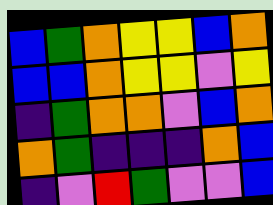[["blue", "green", "orange", "yellow", "yellow", "blue", "orange"], ["blue", "blue", "orange", "yellow", "yellow", "violet", "yellow"], ["indigo", "green", "orange", "orange", "violet", "blue", "orange"], ["orange", "green", "indigo", "indigo", "indigo", "orange", "blue"], ["indigo", "violet", "red", "green", "violet", "violet", "blue"]]